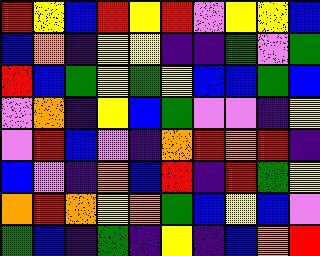[["red", "yellow", "blue", "red", "yellow", "red", "violet", "yellow", "yellow", "blue"], ["blue", "orange", "indigo", "yellow", "yellow", "indigo", "indigo", "green", "violet", "green"], ["red", "blue", "green", "yellow", "green", "yellow", "blue", "blue", "green", "blue"], ["violet", "orange", "indigo", "yellow", "blue", "green", "violet", "violet", "indigo", "yellow"], ["violet", "red", "blue", "violet", "indigo", "orange", "red", "orange", "red", "indigo"], ["blue", "violet", "indigo", "orange", "blue", "red", "indigo", "red", "green", "yellow"], ["orange", "red", "orange", "yellow", "orange", "green", "blue", "yellow", "blue", "violet"], ["green", "blue", "indigo", "green", "indigo", "yellow", "indigo", "blue", "orange", "red"]]